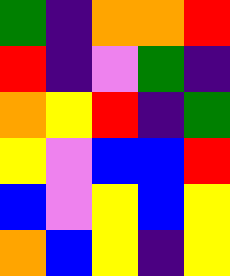[["green", "indigo", "orange", "orange", "red"], ["red", "indigo", "violet", "green", "indigo"], ["orange", "yellow", "red", "indigo", "green"], ["yellow", "violet", "blue", "blue", "red"], ["blue", "violet", "yellow", "blue", "yellow"], ["orange", "blue", "yellow", "indigo", "yellow"]]